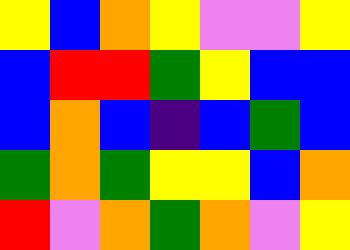[["yellow", "blue", "orange", "yellow", "violet", "violet", "yellow"], ["blue", "red", "red", "green", "yellow", "blue", "blue"], ["blue", "orange", "blue", "indigo", "blue", "green", "blue"], ["green", "orange", "green", "yellow", "yellow", "blue", "orange"], ["red", "violet", "orange", "green", "orange", "violet", "yellow"]]